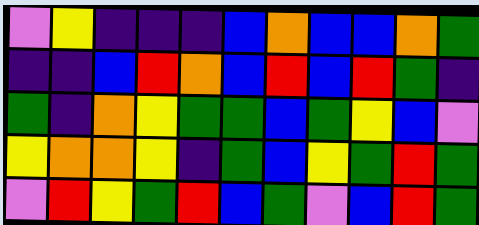[["violet", "yellow", "indigo", "indigo", "indigo", "blue", "orange", "blue", "blue", "orange", "green"], ["indigo", "indigo", "blue", "red", "orange", "blue", "red", "blue", "red", "green", "indigo"], ["green", "indigo", "orange", "yellow", "green", "green", "blue", "green", "yellow", "blue", "violet"], ["yellow", "orange", "orange", "yellow", "indigo", "green", "blue", "yellow", "green", "red", "green"], ["violet", "red", "yellow", "green", "red", "blue", "green", "violet", "blue", "red", "green"]]